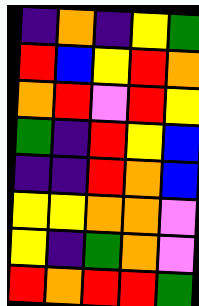[["indigo", "orange", "indigo", "yellow", "green"], ["red", "blue", "yellow", "red", "orange"], ["orange", "red", "violet", "red", "yellow"], ["green", "indigo", "red", "yellow", "blue"], ["indigo", "indigo", "red", "orange", "blue"], ["yellow", "yellow", "orange", "orange", "violet"], ["yellow", "indigo", "green", "orange", "violet"], ["red", "orange", "red", "red", "green"]]